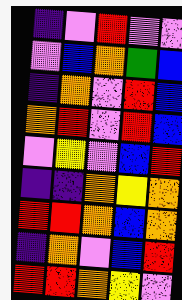[["indigo", "violet", "red", "violet", "violet"], ["violet", "blue", "orange", "green", "blue"], ["indigo", "orange", "violet", "red", "blue"], ["orange", "red", "violet", "red", "blue"], ["violet", "yellow", "violet", "blue", "red"], ["indigo", "indigo", "orange", "yellow", "orange"], ["red", "red", "orange", "blue", "orange"], ["indigo", "orange", "violet", "blue", "red"], ["red", "red", "orange", "yellow", "violet"]]